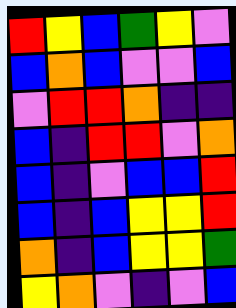[["red", "yellow", "blue", "green", "yellow", "violet"], ["blue", "orange", "blue", "violet", "violet", "blue"], ["violet", "red", "red", "orange", "indigo", "indigo"], ["blue", "indigo", "red", "red", "violet", "orange"], ["blue", "indigo", "violet", "blue", "blue", "red"], ["blue", "indigo", "blue", "yellow", "yellow", "red"], ["orange", "indigo", "blue", "yellow", "yellow", "green"], ["yellow", "orange", "violet", "indigo", "violet", "blue"]]